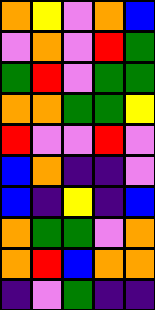[["orange", "yellow", "violet", "orange", "blue"], ["violet", "orange", "violet", "red", "green"], ["green", "red", "violet", "green", "green"], ["orange", "orange", "green", "green", "yellow"], ["red", "violet", "violet", "red", "violet"], ["blue", "orange", "indigo", "indigo", "violet"], ["blue", "indigo", "yellow", "indigo", "blue"], ["orange", "green", "green", "violet", "orange"], ["orange", "red", "blue", "orange", "orange"], ["indigo", "violet", "green", "indigo", "indigo"]]